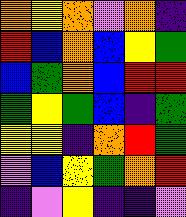[["orange", "yellow", "orange", "violet", "orange", "indigo"], ["red", "blue", "orange", "blue", "yellow", "green"], ["blue", "green", "orange", "blue", "red", "red"], ["green", "yellow", "green", "blue", "indigo", "green"], ["yellow", "yellow", "indigo", "orange", "red", "green"], ["violet", "blue", "yellow", "green", "orange", "red"], ["indigo", "violet", "yellow", "indigo", "indigo", "violet"]]